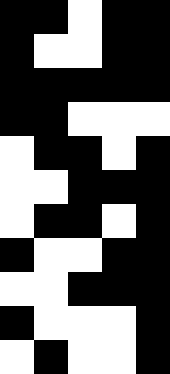[["black", "black", "white", "black", "black"], ["black", "white", "white", "black", "black"], ["black", "black", "black", "black", "black"], ["black", "black", "white", "white", "white"], ["white", "black", "black", "white", "black"], ["white", "white", "black", "black", "black"], ["white", "black", "black", "white", "black"], ["black", "white", "white", "black", "black"], ["white", "white", "black", "black", "black"], ["black", "white", "white", "white", "black"], ["white", "black", "white", "white", "black"]]